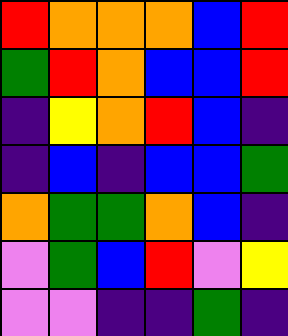[["red", "orange", "orange", "orange", "blue", "red"], ["green", "red", "orange", "blue", "blue", "red"], ["indigo", "yellow", "orange", "red", "blue", "indigo"], ["indigo", "blue", "indigo", "blue", "blue", "green"], ["orange", "green", "green", "orange", "blue", "indigo"], ["violet", "green", "blue", "red", "violet", "yellow"], ["violet", "violet", "indigo", "indigo", "green", "indigo"]]